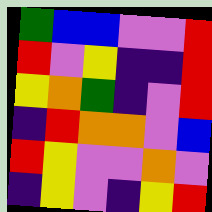[["green", "blue", "blue", "violet", "violet", "red"], ["red", "violet", "yellow", "indigo", "indigo", "red"], ["yellow", "orange", "green", "indigo", "violet", "red"], ["indigo", "red", "orange", "orange", "violet", "blue"], ["red", "yellow", "violet", "violet", "orange", "violet"], ["indigo", "yellow", "violet", "indigo", "yellow", "red"]]